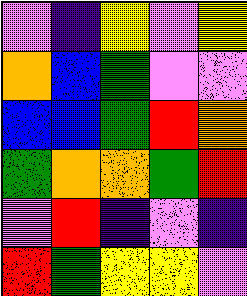[["violet", "indigo", "yellow", "violet", "yellow"], ["orange", "blue", "green", "violet", "violet"], ["blue", "blue", "green", "red", "orange"], ["green", "orange", "orange", "green", "red"], ["violet", "red", "indigo", "violet", "indigo"], ["red", "green", "yellow", "yellow", "violet"]]